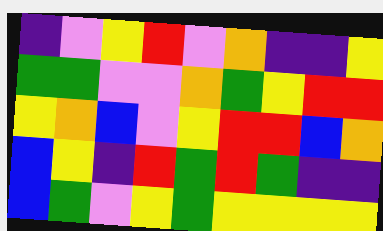[["indigo", "violet", "yellow", "red", "violet", "orange", "indigo", "indigo", "yellow"], ["green", "green", "violet", "violet", "orange", "green", "yellow", "red", "red"], ["yellow", "orange", "blue", "violet", "yellow", "red", "red", "blue", "orange"], ["blue", "yellow", "indigo", "red", "green", "red", "green", "indigo", "indigo"], ["blue", "green", "violet", "yellow", "green", "yellow", "yellow", "yellow", "yellow"]]